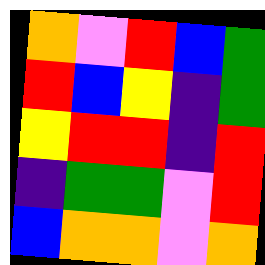[["orange", "violet", "red", "blue", "green"], ["red", "blue", "yellow", "indigo", "green"], ["yellow", "red", "red", "indigo", "red"], ["indigo", "green", "green", "violet", "red"], ["blue", "orange", "orange", "violet", "orange"]]